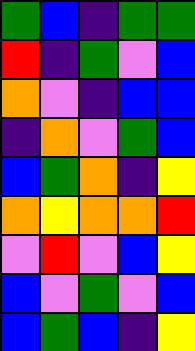[["green", "blue", "indigo", "green", "green"], ["red", "indigo", "green", "violet", "blue"], ["orange", "violet", "indigo", "blue", "blue"], ["indigo", "orange", "violet", "green", "blue"], ["blue", "green", "orange", "indigo", "yellow"], ["orange", "yellow", "orange", "orange", "red"], ["violet", "red", "violet", "blue", "yellow"], ["blue", "violet", "green", "violet", "blue"], ["blue", "green", "blue", "indigo", "yellow"]]